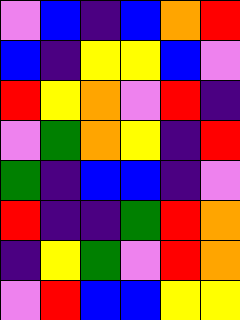[["violet", "blue", "indigo", "blue", "orange", "red"], ["blue", "indigo", "yellow", "yellow", "blue", "violet"], ["red", "yellow", "orange", "violet", "red", "indigo"], ["violet", "green", "orange", "yellow", "indigo", "red"], ["green", "indigo", "blue", "blue", "indigo", "violet"], ["red", "indigo", "indigo", "green", "red", "orange"], ["indigo", "yellow", "green", "violet", "red", "orange"], ["violet", "red", "blue", "blue", "yellow", "yellow"]]